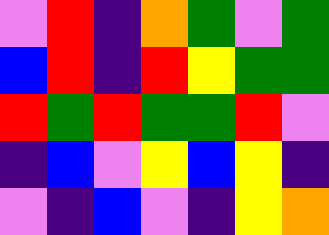[["violet", "red", "indigo", "orange", "green", "violet", "green"], ["blue", "red", "indigo", "red", "yellow", "green", "green"], ["red", "green", "red", "green", "green", "red", "violet"], ["indigo", "blue", "violet", "yellow", "blue", "yellow", "indigo"], ["violet", "indigo", "blue", "violet", "indigo", "yellow", "orange"]]